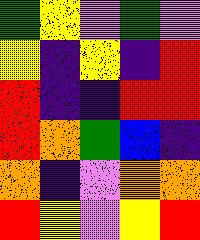[["green", "yellow", "violet", "green", "violet"], ["yellow", "indigo", "yellow", "indigo", "red"], ["red", "indigo", "indigo", "red", "red"], ["red", "orange", "green", "blue", "indigo"], ["orange", "indigo", "violet", "orange", "orange"], ["red", "yellow", "violet", "yellow", "red"]]